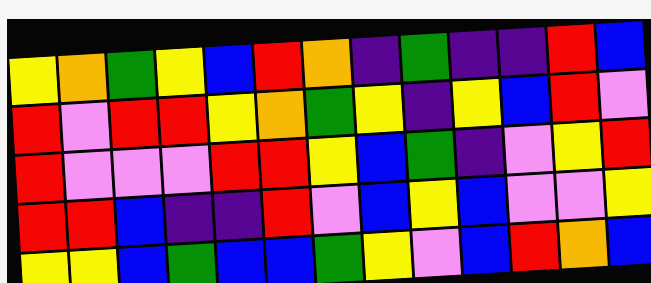[["yellow", "orange", "green", "yellow", "blue", "red", "orange", "indigo", "green", "indigo", "indigo", "red", "blue"], ["red", "violet", "red", "red", "yellow", "orange", "green", "yellow", "indigo", "yellow", "blue", "red", "violet"], ["red", "violet", "violet", "violet", "red", "red", "yellow", "blue", "green", "indigo", "violet", "yellow", "red"], ["red", "red", "blue", "indigo", "indigo", "red", "violet", "blue", "yellow", "blue", "violet", "violet", "yellow"], ["yellow", "yellow", "blue", "green", "blue", "blue", "green", "yellow", "violet", "blue", "red", "orange", "blue"]]